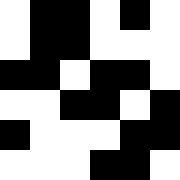[["white", "black", "black", "white", "black", "white"], ["white", "black", "black", "white", "white", "white"], ["black", "black", "white", "black", "black", "white"], ["white", "white", "black", "black", "white", "black"], ["black", "white", "white", "white", "black", "black"], ["white", "white", "white", "black", "black", "white"]]